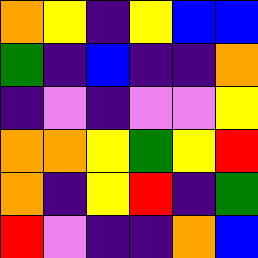[["orange", "yellow", "indigo", "yellow", "blue", "blue"], ["green", "indigo", "blue", "indigo", "indigo", "orange"], ["indigo", "violet", "indigo", "violet", "violet", "yellow"], ["orange", "orange", "yellow", "green", "yellow", "red"], ["orange", "indigo", "yellow", "red", "indigo", "green"], ["red", "violet", "indigo", "indigo", "orange", "blue"]]